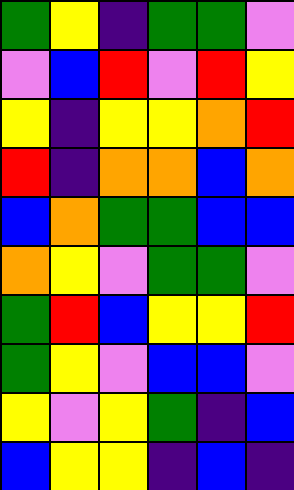[["green", "yellow", "indigo", "green", "green", "violet"], ["violet", "blue", "red", "violet", "red", "yellow"], ["yellow", "indigo", "yellow", "yellow", "orange", "red"], ["red", "indigo", "orange", "orange", "blue", "orange"], ["blue", "orange", "green", "green", "blue", "blue"], ["orange", "yellow", "violet", "green", "green", "violet"], ["green", "red", "blue", "yellow", "yellow", "red"], ["green", "yellow", "violet", "blue", "blue", "violet"], ["yellow", "violet", "yellow", "green", "indigo", "blue"], ["blue", "yellow", "yellow", "indigo", "blue", "indigo"]]